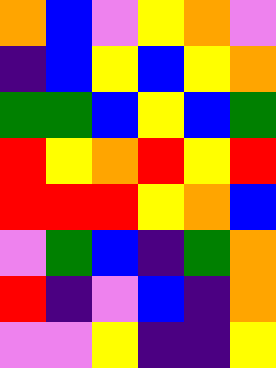[["orange", "blue", "violet", "yellow", "orange", "violet"], ["indigo", "blue", "yellow", "blue", "yellow", "orange"], ["green", "green", "blue", "yellow", "blue", "green"], ["red", "yellow", "orange", "red", "yellow", "red"], ["red", "red", "red", "yellow", "orange", "blue"], ["violet", "green", "blue", "indigo", "green", "orange"], ["red", "indigo", "violet", "blue", "indigo", "orange"], ["violet", "violet", "yellow", "indigo", "indigo", "yellow"]]